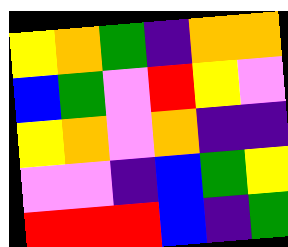[["yellow", "orange", "green", "indigo", "orange", "orange"], ["blue", "green", "violet", "red", "yellow", "violet"], ["yellow", "orange", "violet", "orange", "indigo", "indigo"], ["violet", "violet", "indigo", "blue", "green", "yellow"], ["red", "red", "red", "blue", "indigo", "green"]]